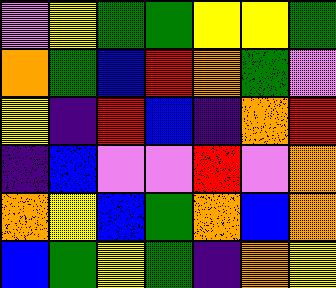[["violet", "yellow", "green", "green", "yellow", "yellow", "green"], ["orange", "green", "blue", "red", "orange", "green", "violet"], ["yellow", "indigo", "red", "blue", "indigo", "orange", "red"], ["indigo", "blue", "violet", "violet", "red", "violet", "orange"], ["orange", "yellow", "blue", "green", "orange", "blue", "orange"], ["blue", "green", "yellow", "green", "indigo", "orange", "yellow"]]